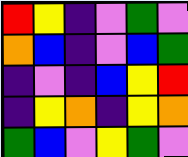[["red", "yellow", "indigo", "violet", "green", "violet"], ["orange", "blue", "indigo", "violet", "blue", "green"], ["indigo", "violet", "indigo", "blue", "yellow", "red"], ["indigo", "yellow", "orange", "indigo", "yellow", "orange"], ["green", "blue", "violet", "yellow", "green", "violet"]]